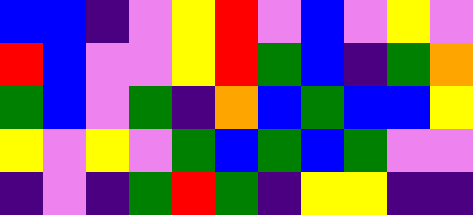[["blue", "blue", "indigo", "violet", "yellow", "red", "violet", "blue", "violet", "yellow", "violet"], ["red", "blue", "violet", "violet", "yellow", "red", "green", "blue", "indigo", "green", "orange"], ["green", "blue", "violet", "green", "indigo", "orange", "blue", "green", "blue", "blue", "yellow"], ["yellow", "violet", "yellow", "violet", "green", "blue", "green", "blue", "green", "violet", "violet"], ["indigo", "violet", "indigo", "green", "red", "green", "indigo", "yellow", "yellow", "indigo", "indigo"]]